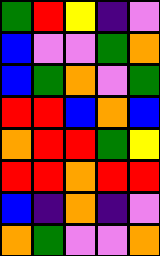[["green", "red", "yellow", "indigo", "violet"], ["blue", "violet", "violet", "green", "orange"], ["blue", "green", "orange", "violet", "green"], ["red", "red", "blue", "orange", "blue"], ["orange", "red", "red", "green", "yellow"], ["red", "red", "orange", "red", "red"], ["blue", "indigo", "orange", "indigo", "violet"], ["orange", "green", "violet", "violet", "orange"]]